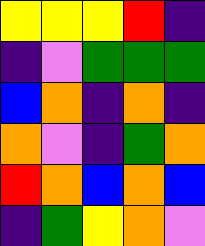[["yellow", "yellow", "yellow", "red", "indigo"], ["indigo", "violet", "green", "green", "green"], ["blue", "orange", "indigo", "orange", "indigo"], ["orange", "violet", "indigo", "green", "orange"], ["red", "orange", "blue", "orange", "blue"], ["indigo", "green", "yellow", "orange", "violet"]]